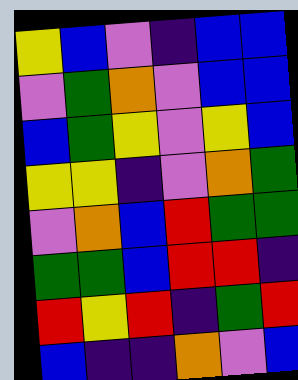[["yellow", "blue", "violet", "indigo", "blue", "blue"], ["violet", "green", "orange", "violet", "blue", "blue"], ["blue", "green", "yellow", "violet", "yellow", "blue"], ["yellow", "yellow", "indigo", "violet", "orange", "green"], ["violet", "orange", "blue", "red", "green", "green"], ["green", "green", "blue", "red", "red", "indigo"], ["red", "yellow", "red", "indigo", "green", "red"], ["blue", "indigo", "indigo", "orange", "violet", "blue"]]